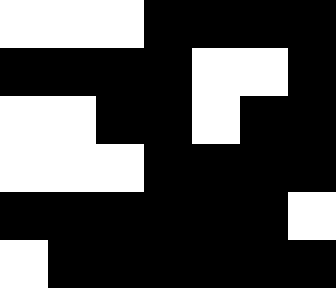[["white", "white", "white", "black", "black", "black", "black"], ["black", "black", "black", "black", "white", "white", "black"], ["white", "white", "black", "black", "white", "black", "black"], ["white", "white", "white", "black", "black", "black", "black"], ["black", "black", "black", "black", "black", "black", "white"], ["white", "black", "black", "black", "black", "black", "black"]]